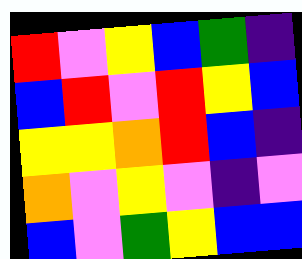[["red", "violet", "yellow", "blue", "green", "indigo"], ["blue", "red", "violet", "red", "yellow", "blue"], ["yellow", "yellow", "orange", "red", "blue", "indigo"], ["orange", "violet", "yellow", "violet", "indigo", "violet"], ["blue", "violet", "green", "yellow", "blue", "blue"]]